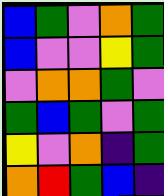[["blue", "green", "violet", "orange", "green"], ["blue", "violet", "violet", "yellow", "green"], ["violet", "orange", "orange", "green", "violet"], ["green", "blue", "green", "violet", "green"], ["yellow", "violet", "orange", "indigo", "green"], ["orange", "red", "green", "blue", "indigo"]]